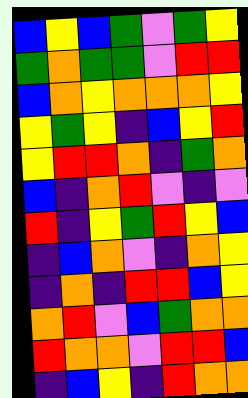[["blue", "yellow", "blue", "green", "violet", "green", "yellow"], ["green", "orange", "green", "green", "violet", "red", "red"], ["blue", "orange", "yellow", "orange", "orange", "orange", "yellow"], ["yellow", "green", "yellow", "indigo", "blue", "yellow", "red"], ["yellow", "red", "red", "orange", "indigo", "green", "orange"], ["blue", "indigo", "orange", "red", "violet", "indigo", "violet"], ["red", "indigo", "yellow", "green", "red", "yellow", "blue"], ["indigo", "blue", "orange", "violet", "indigo", "orange", "yellow"], ["indigo", "orange", "indigo", "red", "red", "blue", "yellow"], ["orange", "red", "violet", "blue", "green", "orange", "orange"], ["red", "orange", "orange", "violet", "red", "red", "blue"], ["indigo", "blue", "yellow", "indigo", "red", "orange", "orange"]]